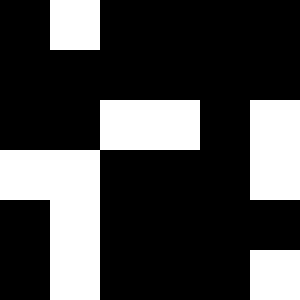[["black", "white", "black", "black", "black", "black"], ["black", "black", "black", "black", "black", "black"], ["black", "black", "white", "white", "black", "white"], ["white", "white", "black", "black", "black", "white"], ["black", "white", "black", "black", "black", "black"], ["black", "white", "black", "black", "black", "white"]]